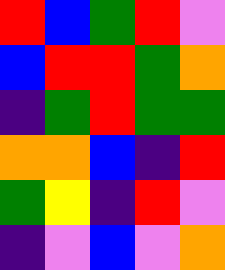[["red", "blue", "green", "red", "violet"], ["blue", "red", "red", "green", "orange"], ["indigo", "green", "red", "green", "green"], ["orange", "orange", "blue", "indigo", "red"], ["green", "yellow", "indigo", "red", "violet"], ["indigo", "violet", "blue", "violet", "orange"]]